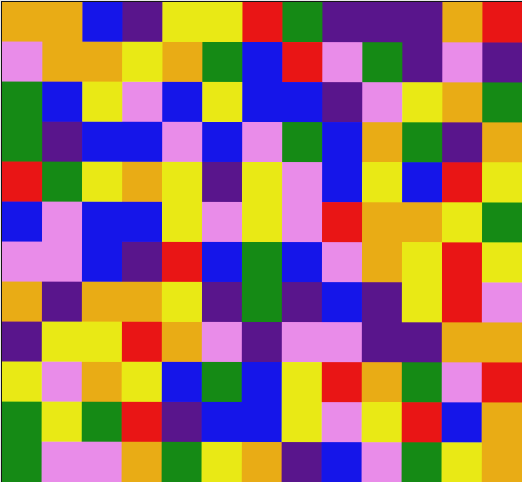[["orange", "orange", "blue", "indigo", "yellow", "yellow", "red", "green", "indigo", "indigo", "indigo", "orange", "red"], ["violet", "orange", "orange", "yellow", "orange", "green", "blue", "red", "violet", "green", "indigo", "violet", "indigo"], ["green", "blue", "yellow", "violet", "blue", "yellow", "blue", "blue", "indigo", "violet", "yellow", "orange", "green"], ["green", "indigo", "blue", "blue", "violet", "blue", "violet", "green", "blue", "orange", "green", "indigo", "orange"], ["red", "green", "yellow", "orange", "yellow", "indigo", "yellow", "violet", "blue", "yellow", "blue", "red", "yellow"], ["blue", "violet", "blue", "blue", "yellow", "violet", "yellow", "violet", "red", "orange", "orange", "yellow", "green"], ["violet", "violet", "blue", "indigo", "red", "blue", "green", "blue", "violet", "orange", "yellow", "red", "yellow"], ["orange", "indigo", "orange", "orange", "yellow", "indigo", "green", "indigo", "blue", "indigo", "yellow", "red", "violet"], ["indigo", "yellow", "yellow", "red", "orange", "violet", "indigo", "violet", "violet", "indigo", "indigo", "orange", "orange"], ["yellow", "violet", "orange", "yellow", "blue", "green", "blue", "yellow", "red", "orange", "green", "violet", "red"], ["green", "yellow", "green", "red", "indigo", "blue", "blue", "yellow", "violet", "yellow", "red", "blue", "orange"], ["green", "violet", "violet", "orange", "green", "yellow", "orange", "indigo", "blue", "violet", "green", "yellow", "orange"]]